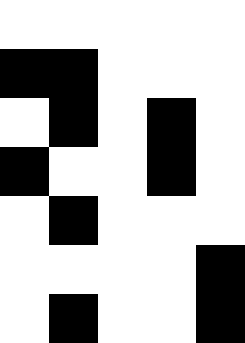[["white", "white", "white", "white", "white"], ["black", "black", "white", "white", "white"], ["white", "black", "white", "black", "white"], ["black", "white", "white", "black", "white"], ["white", "black", "white", "white", "white"], ["white", "white", "white", "white", "black"], ["white", "black", "white", "white", "black"]]